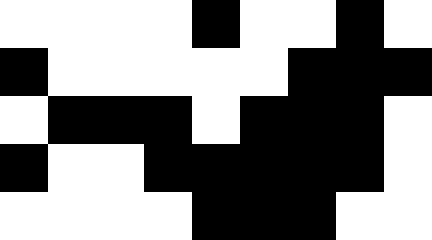[["white", "white", "white", "white", "black", "white", "white", "black", "white"], ["black", "white", "white", "white", "white", "white", "black", "black", "black"], ["white", "black", "black", "black", "white", "black", "black", "black", "white"], ["black", "white", "white", "black", "black", "black", "black", "black", "white"], ["white", "white", "white", "white", "black", "black", "black", "white", "white"]]